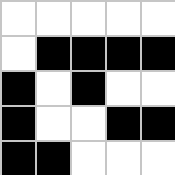[["white", "white", "white", "white", "white"], ["white", "black", "black", "black", "black"], ["black", "white", "black", "white", "white"], ["black", "white", "white", "black", "black"], ["black", "black", "white", "white", "white"]]